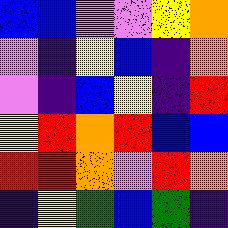[["blue", "blue", "violet", "violet", "yellow", "orange"], ["violet", "indigo", "yellow", "blue", "indigo", "orange"], ["violet", "indigo", "blue", "yellow", "indigo", "red"], ["yellow", "red", "orange", "red", "blue", "blue"], ["red", "red", "orange", "violet", "red", "orange"], ["indigo", "yellow", "green", "blue", "green", "indigo"]]